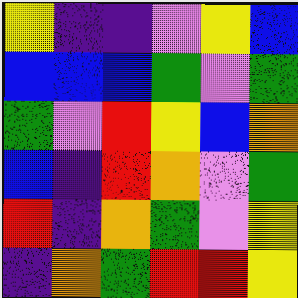[["yellow", "indigo", "indigo", "violet", "yellow", "blue"], ["blue", "blue", "blue", "green", "violet", "green"], ["green", "violet", "red", "yellow", "blue", "orange"], ["blue", "indigo", "red", "orange", "violet", "green"], ["red", "indigo", "orange", "green", "violet", "yellow"], ["indigo", "orange", "green", "red", "red", "yellow"]]